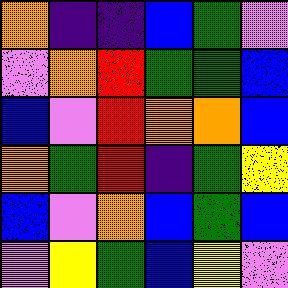[["orange", "indigo", "indigo", "blue", "green", "violet"], ["violet", "orange", "red", "green", "green", "blue"], ["blue", "violet", "red", "orange", "orange", "blue"], ["orange", "green", "red", "indigo", "green", "yellow"], ["blue", "violet", "orange", "blue", "green", "blue"], ["violet", "yellow", "green", "blue", "yellow", "violet"]]